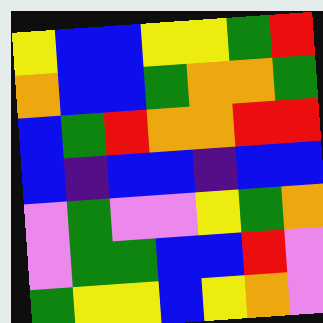[["yellow", "blue", "blue", "yellow", "yellow", "green", "red"], ["orange", "blue", "blue", "green", "orange", "orange", "green"], ["blue", "green", "red", "orange", "orange", "red", "red"], ["blue", "indigo", "blue", "blue", "indigo", "blue", "blue"], ["violet", "green", "violet", "violet", "yellow", "green", "orange"], ["violet", "green", "green", "blue", "blue", "red", "violet"], ["green", "yellow", "yellow", "blue", "yellow", "orange", "violet"]]